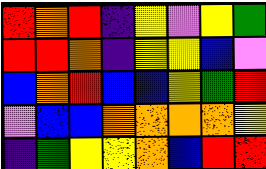[["red", "orange", "red", "indigo", "yellow", "violet", "yellow", "green"], ["red", "red", "orange", "indigo", "yellow", "yellow", "blue", "violet"], ["blue", "orange", "red", "blue", "blue", "yellow", "green", "red"], ["violet", "blue", "blue", "orange", "orange", "orange", "orange", "yellow"], ["indigo", "green", "yellow", "yellow", "orange", "blue", "red", "red"]]